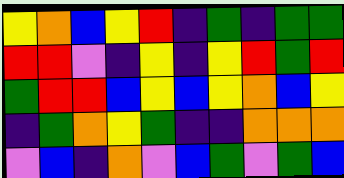[["yellow", "orange", "blue", "yellow", "red", "indigo", "green", "indigo", "green", "green"], ["red", "red", "violet", "indigo", "yellow", "indigo", "yellow", "red", "green", "red"], ["green", "red", "red", "blue", "yellow", "blue", "yellow", "orange", "blue", "yellow"], ["indigo", "green", "orange", "yellow", "green", "indigo", "indigo", "orange", "orange", "orange"], ["violet", "blue", "indigo", "orange", "violet", "blue", "green", "violet", "green", "blue"]]